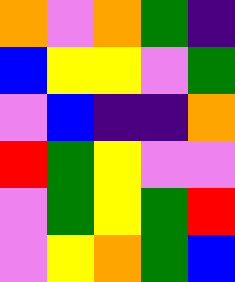[["orange", "violet", "orange", "green", "indigo"], ["blue", "yellow", "yellow", "violet", "green"], ["violet", "blue", "indigo", "indigo", "orange"], ["red", "green", "yellow", "violet", "violet"], ["violet", "green", "yellow", "green", "red"], ["violet", "yellow", "orange", "green", "blue"]]